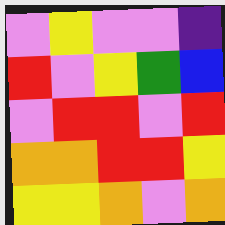[["violet", "yellow", "violet", "violet", "indigo"], ["red", "violet", "yellow", "green", "blue"], ["violet", "red", "red", "violet", "red"], ["orange", "orange", "red", "red", "yellow"], ["yellow", "yellow", "orange", "violet", "orange"]]